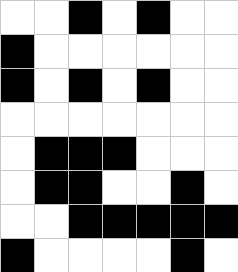[["white", "white", "black", "white", "black", "white", "white"], ["black", "white", "white", "white", "white", "white", "white"], ["black", "white", "black", "white", "black", "white", "white"], ["white", "white", "white", "white", "white", "white", "white"], ["white", "black", "black", "black", "white", "white", "white"], ["white", "black", "black", "white", "white", "black", "white"], ["white", "white", "black", "black", "black", "black", "black"], ["black", "white", "white", "white", "white", "black", "white"]]